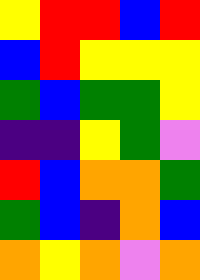[["yellow", "red", "red", "blue", "red"], ["blue", "red", "yellow", "yellow", "yellow"], ["green", "blue", "green", "green", "yellow"], ["indigo", "indigo", "yellow", "green", "violet"], ["red", "blue", "orange", "orange", "green"], ["green", "blue", "indigo", "orange", "blue"], ["orange", "yellow", "orange", "violet", "orange"]]